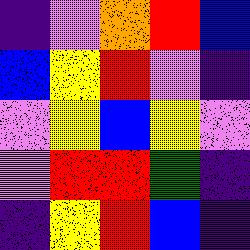[["indigo", "violet", "orange", "red", "blue"], ["blue", "yellow", "red", "violet", "indigo"], ["violet", "yellow", "blue", "yellow", "violet"], ["violet", "red", "red", "green", "indigo"], ["indigo", "yellow", "red", "blue", "indigo"]]